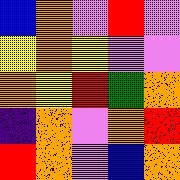[["blue", "orange", "violet", "red", "violet"], ["yellow", "orange", "yellow", "violet", "violet"], ["orange", "yellow", "red", "green", "orange"], ["indigo", "orange", "violet", "orange", "red"], ["red", "orange", "violet", "blue", "orange"]]